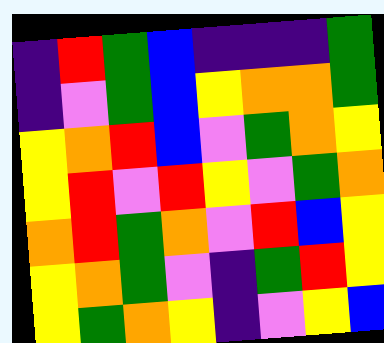[["indigo", "red", "green", "blue", "indigo", "indigo", "indigo", "green"], ["indigo", "violet", "green", "blue", "yellow", "orange", "orange", "green"], ["yellow", "orange", "red", "blue", "violet", "green", "orange", "yellow"], ["yellow", "red", "violet", "red", "yellow", "violet", "green", "orange"], ["orange", "red", "green", "orange", "violet", "red", "blue", "yellow"], ["yellow", "orange", "green", "violet", "indigo", "green", "red", "yellow"], ["yellow", "green", "orange", "yellow", "indigo", "violet", "yellow", "blue"]]